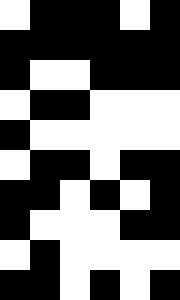[["white", "black", "black", "black", "white", "black"], ["black", "black", "black", "black", "black", "black"], ["black", "white", "white", "black", "black", "black"], ["white", "black", "black", "white", "white", "white"], ["black", "white", "white", "white", "white", "white"], ["white", "black", "black", "white", "black", "black"], ["black", "black", "white", "black", "white", "black"], ["black", "white", "white", "white", "black", "black"], ["white", "black", "white", "white", "white", "white"], ["black", "black", "white", "black", "white", "black"]]